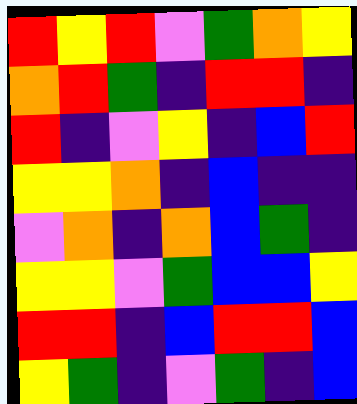[["red", "yellow", "red", "violet", "green", "orange", "yellow"], ["orange", "red", "green", "indigo", "red", "red", "indigo"], ["red", "indigo", "violet", "yellow", "indigo", "blue", "red"], ["yellow", "yellow", "orange", "indigo", "blue", "indigo", "indigo"], ["violet", "orange", "indigo", "orange", "blue", "green", "indigo"], ["yellow", "yellow", "violet", "green", "blue", "blue", "yellow"], ["red", "red", "indigo", "blue", "red", "red", "blue"], ["yellow", "green", "indigo", "violet", "green", "indigo", "blue"]]